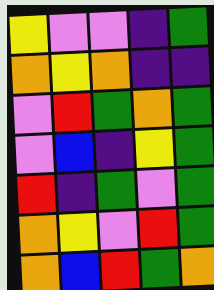[["yellow", "violet", "violet", "indigo", "green"], ["orange", "yellow", "orange", "indigo", "indigo"], ["violet", "red", "green", "orange", "green"], ["violet", "blue", "indigo", "yellow", "green"], ["red", "indigo", "green", "violet", "green"], ["orange", "yellow", "violet", "red", "green"], ["orange", "blue", "red", "green", "orange"]]